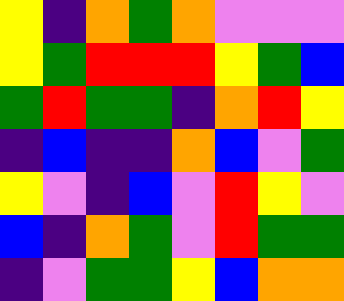[["yellow", "indigo", "orange", "green", "orange", "violet", "violet", "violet"], ["yellow", "green", "red", "red", "red", "yellow", "green", "blue"], ["green", "red", "green", "green", "indigo", "orange", "red", "yellow"], ["indigo", "blue", "indigo", "indigo", "orange", "blue", "violet", "green"], ["yellow", "violet", "indigo", "blue", "violet", "red", "yellow", "violet"], ["blue", "indigo", "orange", "green", "violet", "red", "green", "green"], ["indigo", "violet", "green", "green", "yellow", "blue", "orange", "orange"]]